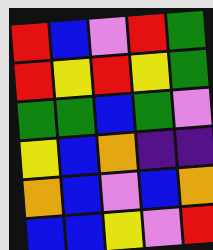[["red", "blue", "violet", "red", "green"], ["red", "yellow", "red", "yellow", "green"], ["green", "green", "blue", "green", "violet"], ["yellow", "blue", "orange", "indigo", "indigo"], ["orange", "blue", "violet", "blue", "orange"], ["blue", "blue", "yellow", "violet", "red"]]